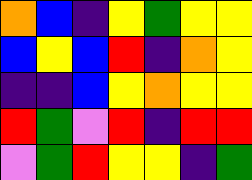[["orange", "blue", "indigo", "yellow", "green", "yellow", "yellow"], ["blue", "yellow", "blue", "red", "indigo", "orange", "yellow"], ["indigo", "indigo", "blue", "yellow", "orange", "yellow", "yellow"], ["red", "green", "violet", "red", "indigo", "red", "red"], ["violet", "green", "red", "yellow", "yellow", "indigo", "green"]]